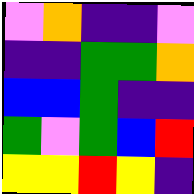[["violet", "orange", "indigo", "indigo", "violet"], ["indigo", "indigo", "green", "green", "orange"], ["blue", "blue", "green", "indigo", "indigo"], ["green", "violet", "green", "blue", "red"], ["yellow", "yellow", "red", "yellow", "indigo"]]